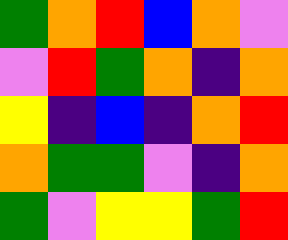[["green", "orange", "red", "blue", "orange", "violet"], ["violet", "red", "green", "orange", "indigo", "orange"], ["yellow", "indigo", "blue", "indigo", "orange", "red"], ["orange", "green", "green", "violet", "indigo", "orange"], ["green", "violet", "yellow", "yellow", "green", "red"]]